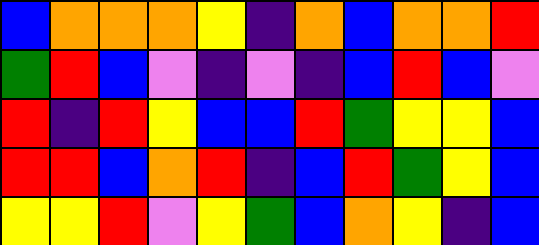[["blue", "orange", "orange", "orange", "yellow", "indigo", "orange", "blue", "orange", "orange", "red"], ["green", "red", "blue", "violet", "indigo", "violet", "indigo", "blue", "red", "blue", "violet"], ["red", "indigo", "red", "yellow", "blue", "blue", "red", "green", "yellow", "yellow", "blue"], ["red", "red", "blue", "orange", "red", "indigo", "blue", "red", "green", "yellow", "blue"], ["yellow", "yellow", "red", "violet", "yellow", "green", "blue", "orange", "yellow", "indigo", "blue"]]